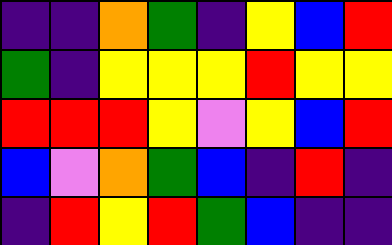[["indigo", "indigo", "orange", "green", "indigo", "yellow", "blue", "red"], ["green", "indigo", "yellow", "yellow", "yellow", "red", "yellow", "yellow"], ["red", "red", "red", "yellow", "violet", "yellow", "blue", "red"], ["blue", "violet", "orange", "green", "blue", "indigo", "red", "indigo"], ["indigo", "red", "yellow", "red", "green", "blue", "indigo", "indigo"]]